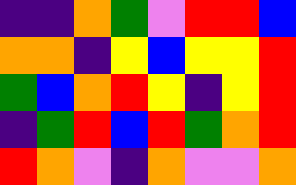[["indigo", "indigo", "orange", "green", "violet", "red", "red", "blue"], ["orange", "orange", "indigo", "yellow", "blue", "yellow", "yellow", "red"], ["green", "blue", "orange", "red", "yellow", "indigo", "yellow", "red"], ["indigo", "green", "red", "blue", "red", "green", "orange", "red"], ["red", "orange", "violet", "indigo", "orange", "violet", "violet", "orange"]]